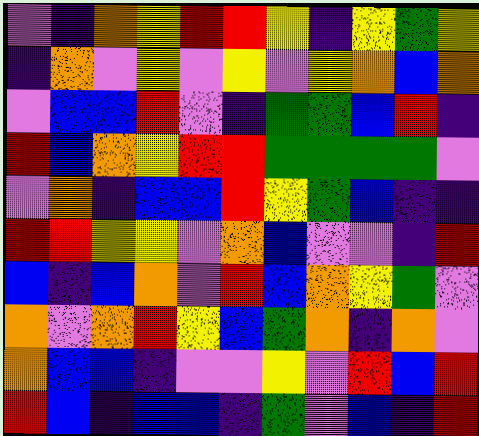[["violet", "indigo", "orange", "yellow", "red", "red", "yellow", "indigo", "yellow", "green", "yellow"], ["indigo", "orange", "violet", "yellow", "violet", "yellow", "violet", "yellow", "orange", "blue", "orange"], ["violet", "blue", "blue", "red", "violet", "indigo", "green", "green", "blue", "red", "indigo"], ["red", "blue", "orange", "yellow", "red", "red", "green", "green", "green", "green", "violet"], ["violet", "orange", "indigo", "blue", "blue", "red", "yellow", "green", "blue", "indigo", "indigo"], ["red", "red", "yellow", "yellow", "violet", "orange", "blue", "violet", "violet", "indigo", "red"], ["blue", "indigo", "blue", "orange", "violet", "red", "blue", "orange", "yellow", "green", "violet"], ["orange", "violet", "orange", "red", "yellow", "blue", "green", "orange", "indigo", "orange", "violet"], ["orange", "blue", "blue", "indigo", "violet", "violet", "yellow", "violet", "red", "blue", "red"], ["red", "blue", "indigo", "blue", "blue", "indigo", "green", "violet", "blue", "indigo", "red"]]